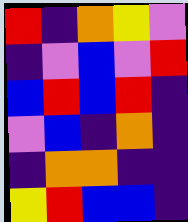[["red", "indigo", "orange", "yellow", "violet"], ["indigo", "violet", "blue", "violet", "red"], ["blue", "red", "blue", "red", "indigo"], ["violet", "blue", "indigo", "orange", "indigo"], ["indigo", "orange", "orange", "indigo", "indigo"], ["yellow", "red", "blue", "blue", "indigo"]]